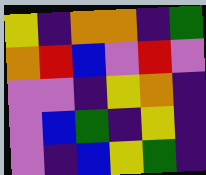[["yellow", "indigo", "orange", "orange", "indigo", "green"], ["orange", "red", "blue", "violet", "red", "violet"], ["violet", "violet", "indigo", "yellow", "orange", "indigo"], ["violet", "blue", "green", "indigo", "yellow", "indigo"], ["violet", "indigo", "blue", "yellow", "green", "indigo"]]